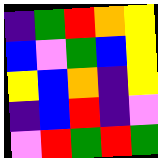[["indigo", "green", "red", "orange", "yellow"], ["blue", "violet", "green", "blue", "yellow"], ["yellow", "blue", "orange", "indigo", "yellow"], ["indigo", "blue", "red", "indigo", "violet"], ["violet", "red", "green", "red", "green"]]